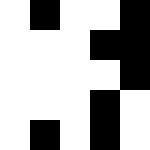[["white", "black", "white", "white", "black"], ["white", "white", "white", "black", "black"], ["white", "white", "white", "white", "black"], ["white", "white", "white", "black", "white"], ["white", "black", "white", "black", "white"]]